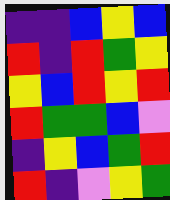[["indigo", "indigo", "blue", "yellow", "blue"], ["red", "indigo", "red", "green", "yellow"], ["yellow", "blue", "red", "yellow", "red"], ["red", "green", "green", "blue", "violet"], ["indigo", "yellow", "blue", "green", "red"], ["red", "indigo", "violet", "yellow", "green"]]